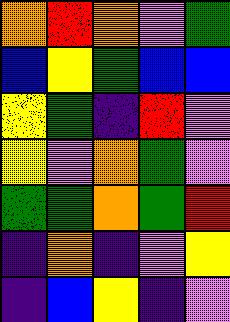[["orange", "red", "orange", "violet", "green"], ["blue", "yellow", "green", "blue", "blue"], ["yellow", "green", "indigo", "red", "violet"], ["yellow", "violet", "orange", "green", "violet"], ["green", "green", "orange", "green", "red"], ["indigo", "orange", "indigo", "violet", "yellow"], ["indigo", "blue", "yellow", "indigo", "violet"]]